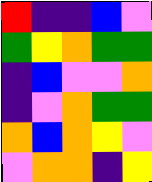[["red", "indigo", "indigo", "blue", "violet"], ["green", "yellow", "orange", "green", "green"], ["indigo", "blue", "violet", "violet", "orange"], ["indigo", "violet", "orange", "green", "green"], ["orange", "blue", "orange", "yellow", "violet"], ["violet", "orange", "orange", "indigo", "yellow"]]